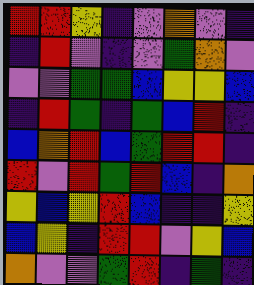[["red", "red", "yellow", "indigo", "violet", "orange", "violet", "indigo"], ["indigo", "red", "violet", "indigo", "violet", "green", "orange", "violet"], ["violet", "violet", "green", "green", "blue", "yellow", "yellow", "blue"], ["indigo", "red", "green", "indigo", "green", "blue", "red", "indigo"], ["blue", "orange", "red", "blue", "green", "red", "red", "indigo"], ["red", "violet", "red", "green", "red", "blue", "indigo", "orange"], ["yellow", "blue", "yellow", "red", "blue", "indigo", "indigo", "yellow"], ["blue", "yellow", "indigo", "red", "red", "violet", "yellow", "blue"], ["orange", "violet", "violet", "green", "red", "indigo", "green", "indigo"]]